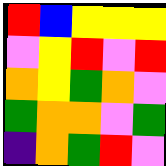[["red", "blue", "yellow", "yellow", "yellow"], ["violet", "yellow", "red", "violet", "red"], ["orange", "yellow", "green", "orange", "violet"], ["green", "orange", "orange", "violet", "green"], ["indigo", "orange", "green", "red", "violet"]]